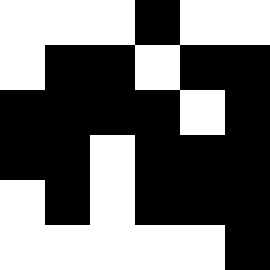[["white", "white", "white", "black", "white", "white"], ["white", "black", "black", "white", "black", "black"], ["black", "black", "black", "black", "white", "black"], ["black", "black", "white", "black", "black", "black"], ["white", "black", "white", "black", "black", "black"], ["white", "white", "white", "white", "white", "black"]]